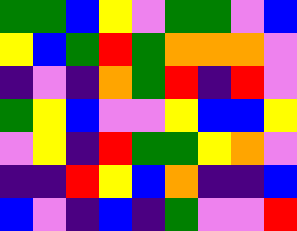[["green", "green", "blue", "yellow", "violet", "green", "green", "violet", "blue"], ["yellow", "blue", "green", "red", "green", "orange", "orange", "orange", "violet"], ["indigo", "violet", "indigo", "orange", "green", "red", "indigo", "red", "violet"], ["green", "yellow", "blue", "violet", "violet", "yellow", "blue", "blue", "yellow"], ["violet", "yellow", "indigo", "red", "green", "green", "yellow", "orange", "violet"], ["indigo", "indigo", "red", "yellow", "blue", "orange", "indigo", "indigo", "blue"], ["blue", "violet", "indigo", "blue", "indigo", "green", "violet", "violet", "red"]]